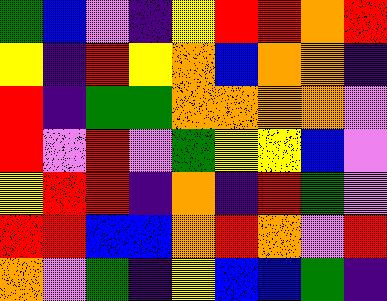[["green", "blue", "violet", "indigo", "yellow", "red", "red", "orange", "red"], ["yellow", "indigo", "red", "yellow", "orange", "blue", "orange", "orange", "indigo"], ["red", "indigo", "green", "green", "orange", "orange", "orange", "orange", "violet"], ["red", "violet", "red", "violet", "green", "yellow", "yellow", "blue", "violet"], ["yellow", "red", "red", "indigo", "orange", "indigo", "red", "green", "violet"], ["red", "red", "blue", "blue", "orange", "red", "orange", "violet", "red"], ["orange", "violet", "green", "indigo", "yellow", "blue", "blue", "green", "indigo"]]